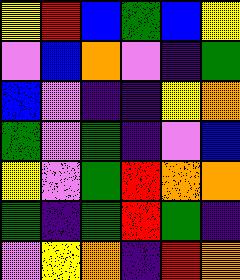[["yellow", "red", "blue", "green", "blue", "yellow"], ["violet", "blue", "orange", "violet", "indigo", "green"], ["blue", "violet", "indigo", "indigo", "yellow", "orange"], ["green", "violet", "green", "indigo", "violet", "blue"], ["yellow", "violet", "green", "red", "orange", "orange"], ["green", "indigo", "green", "red", "green", "indigo"], ["violet", "yellow", "orange", "indigo", "red", "orange"]]